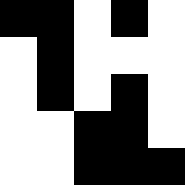[["black", "black", "white", "black", "white"], ["white", "black", "white", "white", "white"], ["white", "black", "white", "black", "white"], ["white", "white", "black", "black", "white"], ["white", "white", "black", "black", "black"]]